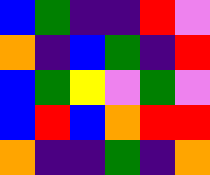[["blue", "green", "indigo", "indigo", "red", "violet"], ["orange", "indigo", "blue", "green", "indigo", "red"], ["blue", "green", "yellow", "violet", "green", "violet"], ["blue", "red", "blue", "orange", "red", "red"], ["orange", "indigo", "indigo", "green", "indigo", "orange"]]